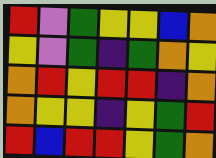[["red", "violet", "green", "yellow", "yellow", "blue", "orange"], ["yellow", "violet", "green", "indigo", "green", "orange", "yellow"], ["orange", "red", "yellow", "red", "red", "indigo", "orange"], ["orange", "yellow", "yellow", "indigo", "yellow", "green", "red"], ["red", "blue", "red", "red", "yellow", "green", "orange"]]